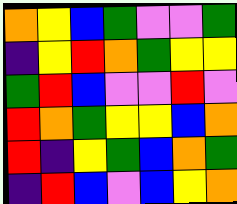[["orange", "yellow", "blue", "green", "violet", "violet", "green"], ["indigo", "yellow", "red", "orange", "green", "yellow", "yellow"], ["green", "red", "blue", "violet", "violet", "red", "violet"], ["red", "orange", "green", "yellow", "yellow", "blue", "orange"], ["red", "indigo", "yellow", "green", "blue", "orange", "green"], ["indigo", "red", "blue", "violet", "blue", "yellow", "orange"]]